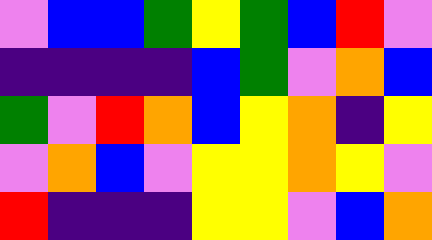[["violet", "blue", "blue", "green", "yellow", "green", "blue", "red", "violet"], ["indigo", "indigo", "indigo", "indigo", "blue", "green", "violet", "orange", "blue"], ["green", "violet", "red", "orange", "blue", "yellow", "orange", "indigo", "yellow"], ["violet", "orange", "blue", "violet", "yellow", "yellow", "orange", "yellow", "violet"], ["red", "indigo", "indigo", "indigo", "yellow", "yellow", "violet", "blue", "orange"]]